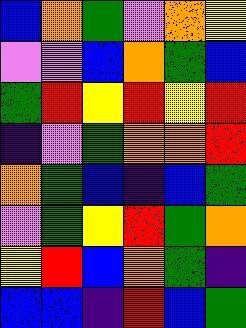[["blue", "orange", "green", "violet", "orange", "yellow"], ["violet", "violet", "blue", "orange", "green", "blue"], ["green", "red", "yellow", "red", "yellow", "red"], ["indigo", "violet", "green", "orange", "orange", "red"], ["orange", "green", "blue", "indigo", "blue", "green"], ["violet", "green", "yellow", "red", "green", "orange"], ["yellow", "red", "blue", "orange", "green", "indigo"], ["blue", "blue", "indigo", "red", "blue", "green"]]